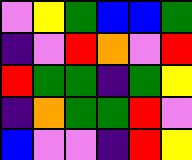[["violet", "yellow", "green", "blue", "blue", "green"], ["indigo", "violet", "red", "orange", "violet", "red"], ["red", "green", "green", "indigo", "green", "yellow"], ["indigo", "orange", "green", "green", "red", "violet"], ["blue", "violet", "violet", "indigo", "red", "yellow"]]